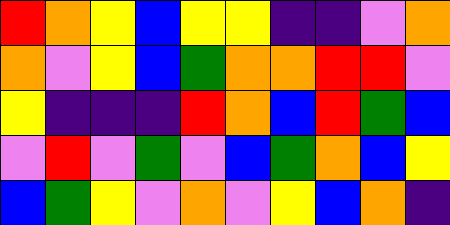[["red", "orange", "yellow", "blue", "yellow", "yellow", "indigo", "indigo", "violet", "orange"], ["orange", "violet", "yellow", "blue", "green", "orange", "orange", "red", "red", "violet"], ["yellow", "indigo", "indigo", "indigo", "red", "orange", "blue", "red", "green", "blue"], ["violet", "red", "violet", "green", "violet", "blue", "green", "orange", "blue", "yellow"], ["blue", "green", "yellow", "violet", "orange", "violet", "yellow", "blue", "orange", "indigo"]]